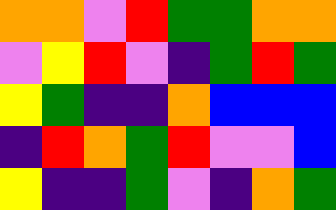[["orange", "orange", "violet", "red", "green", "green", "orange", "orange"], ["violet", "yellow", "red", "violet", "indigo", "green", "red", "green"], ["yellow", "green", "indigo", "indigo", "orange", "blue", "blue", "blue"], ["indigo", "red", "orange", "green", "red", "violet", "violet", "blue"], ["yellow", "indigo", "indigo", "green", "violet", "indigo", "orange", "green"]]